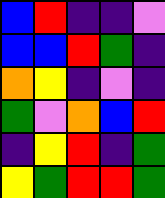[["blue", "red", "indigo", "indigo", "violet"], ["blue", "blue", "red", "green", "indigo"], ["orange", "yellow", "indigo", "violet", "indigo"], ["green", "violet", "orange", "blue", "red"], ["indigo", "yellow", "red", "indigo", "green"], ["yellow", "green", "red", "red", "green"]]